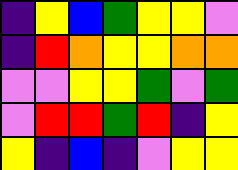[["indigo", "yellow", "blue", "green", "yellow", "yellow", "violet"], ["indigo", "red", "orange", "yellow", "yellow", "orange", "orange"], ["violet", "violet", "yellow", "yellow", "green", "violet", "green"], ["violet", "red", "red", "green", "red", "indigo", "yellow"], ["yellow", "indigo", "blue", "indigo", "violet", "yellow", "yellow"]]